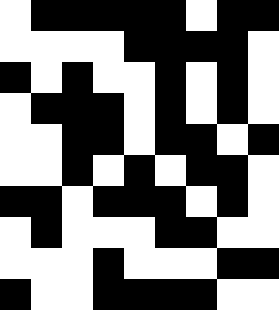[["white", "black", "black", "black", "black", "black", "white", "black", "black"], ["white", "white", "white", "white", "black", "black", "black", "black", "white"], ["black", "white", "black", "white", "white", "black", "white", "black", "white"], ["white", "black", "black", "black", "white", "black", "white", "black", "white"], ["white", "white", "black", "black", "white", "black", "black", "white", "black"], ["white", "white", "black", "white", "black", "white", "black", "black", "white"], ["black", "black", "white", "black", "black", "black", "white", "black", "white"], ["white", "black", "white", "white", "white", "black", "black", "white", "white"], ["white", "white", "white", "black", "white", "white", "white", "black", "black"], ["black", "white", "white", "black", "black", "black", "black", "white", "white"]]